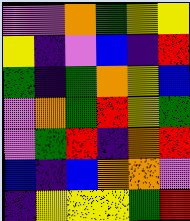[["violet", "violet", "orange", "green", "yellow", "yellow"], ["yellow", "indigo", "violet", "blue", "indigo", "red"], ["green", "indigo", "green", "orange", "yellow", "blue"], ["violet", "orange", "green", "red", "yellow", "green"], ["violet", "green", "red", "indigo", "orange", "red"], ["blue", "indigo", "blue", "orange", "orange", "violet"], ["indigo", "yellow", "yellow", "yellow", "green", "red"]]